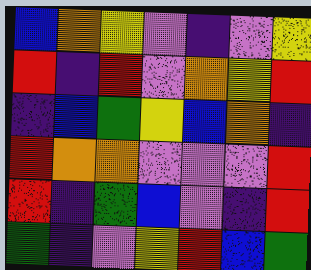[["blue", "orange", "yellow", "violet", "indigo", "violet", "yellow"], ["red", "indigo", "red", "violet", "orange", "yellow", "red"], ["indigo", "blue", "green", "yellow", "blue", "orange", "indigo"], ["red", "orange", "orange", "violet", "violet", "violet", "red"], ["red", "indigo", "green", "blue", "violet", "indigo", "red"], ["green", "indigo", "violet", "yellow", "red", "blue", "green"]]